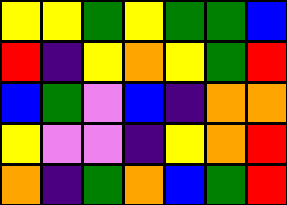[["yellow", "yellow", "green", "yellow", "green", "green", "blue"], ["red", "indigo", "yellow", "orange", "yellow", "green", "red"], ["blue", "green", "violet", "blue", "indigo", "orange", "orange"], ["yellow", "violet", "violet", "indigo", "yellow", "orange", "red"], ["orange", "indigo", "green", "orange", "blue", "green", "red"]]